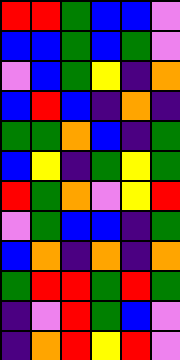[["red", "red", "green", "blue", "blue", "violet"], ["blue", "blue", "green", "blue", "green", "violet"], ["violet", "blue", "green", "yellow", "indigo", "orange"], ["blue", "red", "blue", "indigo", "orange", "indigo"], ["green", "green", "orange", "blue", "indigo", "green"], ["blue", "yellow", "indigo", "green", "yellow", "green"], ["red", "green", "orange", "violet", "yellow", "red"], ["violet", "green", "blue", "blue", "indigo", "green"], ["blue", "orange", "indigo", "orange", "indigo", "orange"], ["green", "red", "red", "green", "red", "green"], ["indigo", "violet", "red", "green", "blue", "violet"], ["indigo", "orange", "red", "yellow", "red", "violet"]]